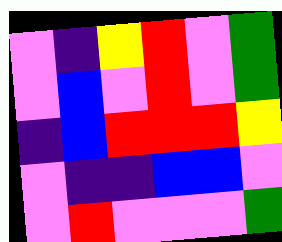[["violet", "indigo", "yellow", "red", "violet", "green"], ["violet", "blue", "violet", "red", "violet", "green"], ["indigo", "blue", "red", "red", "red", "yellow"], ["violet", "indigo", "indigo", "blue", "blue", "violet"], ["violet", "red", "violet", "violet", "violet", "green"]]